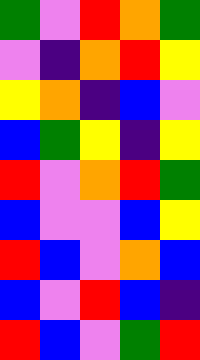[["green", "violet", "red", "orange", "green"], ["violet", "indigo", "orange", "red", "yellow"], ["yellow", "orange", "indigo", "blue", "violet"], ["blue", "green", "yellow", "indigo", "yellow"], ["red", "violet", "orange", "red", "green"], ["blue", "violet", "violet", "blue", "yellow"], ["red", "blue", "violet", "orange", "blue"], ["blue", "violet", "red", "blue", "indigo"], ["red", "blue", "violet", "green", "red"]]